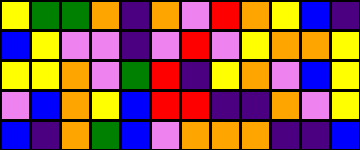[["yellow", "green", "green", "orange", "indigo", "orange", "violet", "red", "orange", "yellow", "blue", "indigo"], ["blue", "yellow", "violet", "violet", "indigo", "violet", "red", "violet", "yellow", "orange", "orange", "yellow"], ["yellow", "yellow", "orange", "violet", "green", "red", "indigo", "yellow", "orange", "violet", "blue", "yellow"], ["violet", "blue", "orange", "yellow", "blue", "red", "red", "indigo", "indigo", "orange", "violet", "yellow"], ["blue", "indigo", "orange", "green", "blue", "violet", "orange", "orange", "orange", "indigo", "indigo", "blue"]]